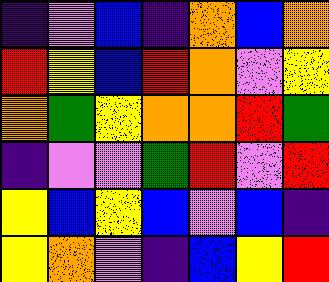[["indigo", "violet", "blue", "indigo", "orange", "blue", "orange"], ["red", "yellow", "blue", "red", "orange", "violet", "yellow"], ["orange", "green", "yellow", "orange", "orange", "red", "green"], ["indigo", "violet", "violet", "green", "red", "violet", "red"], ["yellow", "blue", "yellow", "blue", "violet", "blue", "indigo"], ["yellow", "orange", "violet", "indigo", "blue", "yellow", "red"]]